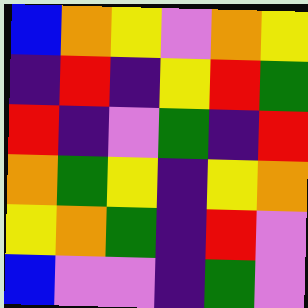[["blue", "orange", "yellow", "violet", "orange", "yellow"], ["indigo", "red", "indigo", "yellow", "red", "green"], ["red", "indigo", "violet", "green", "indigo", "red"], ["orange", "green", "yellow", "indigo", "yellow", "orange"], ["yellow", "orange", "green", "indigo", "red", "violet"], ["blue", "violet", "violet", "indigo", "green", "violet"]]